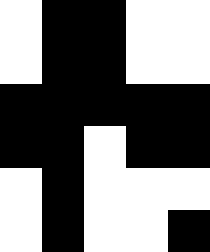[["white", "black", "black", "white", "white"], ["white", "black", "black", "white", "white"], ["black", "black", "black", "black", "black"], ["black", "black", "white", "black", "black"], ["white", "black", "white", "white", "white"], ["white", "black", "white", "white", "black"]]